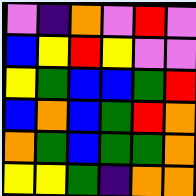[["violet", "indigo", "orange", "violet", "red", "violet"], ["blue", "yellow", "red", "yellow", "violet", "violet"], ["yellow", "green", "blue", "blue", "green", "red"], ["blue", "orange", "blue", "green", "red", "orange"], ["orange", "green", "blue", "green", "green", "orange"], ["yellow", "yellow", "green", "indigo", "orange", "orange"]]